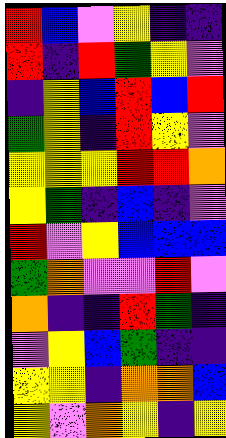[["red", "blue", "violet", "yellow", "indigo", "indigo"], ["red", "indigo", "red", "green", "yellow", "violet"], ["indigo", "yellow", "blue", "red", "blue", "red"], ["green", "yellow", "indigo", "red", "yellow", "violet"], ["yellow", "yellow", "yellow", "red", "red", "orange"], ["yellow", "green", "indigo", "blue", "indigo", "violet"], ["red", "violet", "yellow", "blue", "blue", "blue"], ["green", "orange", "violet", "violet", "red", "violet"], ["orange", "indigo", "indigo", "red", "green", "indigo"], ["violet", "yellow", "blue", "green", "indigo", "indigo"], ["yellow", "yellow", "indigo", "orange", "orange", "blue"], ["yellow", "violet", "orange", "yellow", "indigo", "yellow"]]